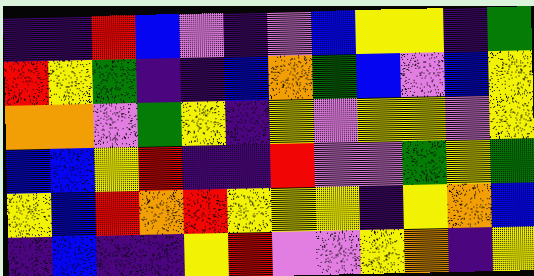[["indigo", "indigo", "red", "blue", "violet", "indigo", "violet", "blue", "yellow", "yellow", "indigo", "green"], ["red", "yellow", "green", "indigo", "indigo", "blue", "orange", "green", "blue", "violet", "blue", "yellow"], ["orange", "orange", "violet", "green", "yellow", "indigo", "yellow", "violet", "yellow", "yellow", "violet", "yellow"], ["blue", "blue", "yellow", "red", "indigo", "indigo", "red", "violet", "violet", "green", "yellow", "green"], ["yellow", "blue", "red", "orange", "red", "yellow", "yellow", "yellow", "indigo", "yellow", "orange", "blue"], ["indigo", "blue", "indigo", "indigo", "yellow", "red", "violet", "violet", "yellow", "orange", "indigo", "yellow"]]